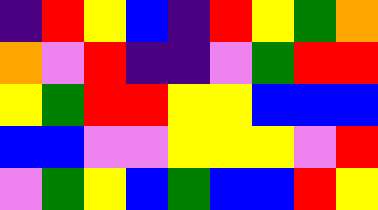[["indigo", "red", "yellow", "blue", "indigo", "red", "yellow", "green", "orange"], ["orange", "violet", "red", "indigo", "indigo", "violet", "green", "red", "red"], ["yellow", "green", "red", "red", "yellow", "yellow", "blue", "blue", "blue"], ["blue", "blue", "violet", "violet", "yellow", "yellow", "yellow", "violet", "red"], ["violet", "green", "yellow", "blue", "green", "blue", "blue", "red", "yellow"]]